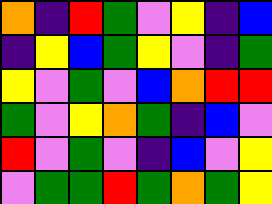[["orange", "indigo", "red", "green", "violet", "yellow", "indigo", "blue"], ["indigo", "yellow", "blue", "green", "yellow", "violet", "indigo", "green"], ["yellow", "violet", "green", "violet", "blue", "orange", "red", "red"], ["green", "violet", "yellow", "orange", "green", "indigo", "blue", "violet"], ["red", "violet", "green", "violet", "indigo", "blue", "violet", "yellow"], ["violet", "green", "green", "red", "green", "orange", "green", "yellow"]]